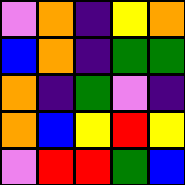[["violet", "orange", "indigo", "yellow", "orange"], ["blue", "orange", "indigo", "green", "green"], ["orange", "indigo", "green", "violet", "indigo"], ["orange", "blue", "yellow", "red", "yellow"], ["violet", "red", "red", "green", "blue"]]